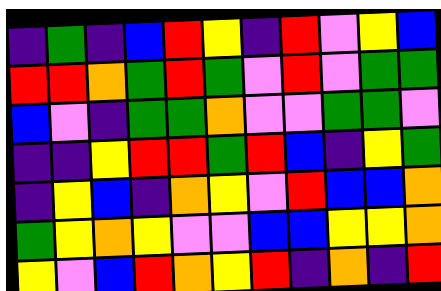[["indigo", "green", "indigo", "blue", "red", "yellow", "indigo", "red", "violet", "yellow", "blue"], ["red", "red", "orange", "green", "red", "green", "violet", "red", "violet", "green", "green"], ["blue", "violet", "indigo", "green", "green", "orange", "violet", "violet", "green", "green", "violet"], ["indigo", "indigo", "yellow", "red", "red", "green", "red", "blue", "indigo", "yellow", "green"], ["indigo", "yellow", "blue", "indigo", "orange", "yellow", "violet", "red", "blue", "blue", "orange"], ["green", "yellow", "orange", "yellow", "violet", "violet", "blue", "blue", "yellow", "yellow", "orange"], ["yellow", "violet", "blue", "red", "orange", "yellow", "red", "indigo", "orange", "indigo", "red"]]